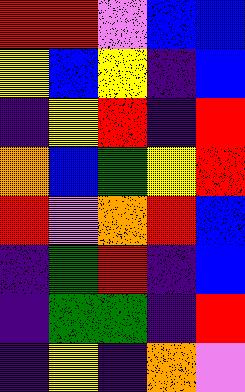[["red", "red", "violet", "blue", "blue"], ["yellow", "blue", "yellow", "indigo", "blue"], ["indigo", "yellow", "red", "indigo", "red"], ["orange", "blue", "green", "yellow", "red"], ["red", "violet", "orange", "red", "blue"], ["indigo", "green", "red", "indigo", "blue"], ["indigo", "green", "green", "indigo", "red"], ["indigo", "yellow", "indigo", "orange", "violet"]]